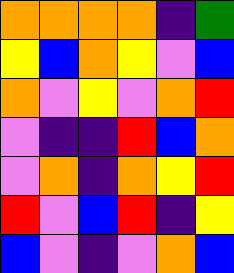[["orange", "orange", "orange", "orange", "indigo", "green"], ["yellow", "blue", "orange", "yellow", "violet", "blue"], ["orange", "violet", "yellow", "violet", "orange", "red"], ["violet", "indigo", "indigo", "red", "blue", "orange"], ["violet", "orange", "indigo", "orange", "yellow", "red"], ["red", "violet", "blue", "red", "indigo", "yellow"], ["blue", "violet", "indigo", "violet", "orange", "blue"]]